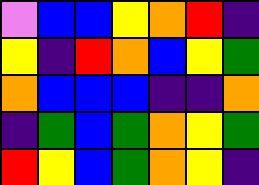[["violet", "blue", "blue", "yellow", "orange", "red", "indigo"], ["yellow", "indigo", "red", "orange", "blue", "yellow", "green"], ["orange", "blue", "blue", "blue", "indigo", "indigo", "orange"], ["indigo", "green", "blue", "green", "orange", "yellow", "green"], ["red", "yellow", "blue", "green", "orange", "yellow", "indigo"]]